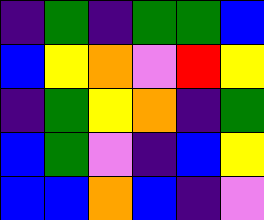[["indigo", "green", "indigo", "green", "green", "blue"], ["blue", "yellow", "orange", "violet", "red", "yellow"], ["indigo", "green", "yellow", "orange", "indigo", "green"], ["blue", "green", "violet", "indigo", "blue", "yellow"], ["blue", "blue", "orange", "blue", "indigo", "violet"]]